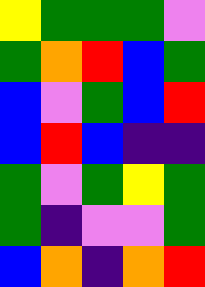[["yellow", "green", "green", "green", "violet"], ["green", "orange", "red", "blue", "green"], ["blue", "violet", "green", "blue", "red"], ["blue", "red", "blue", "indigo", "indigo"], ["green", "violet", "green", "yellow", "green"], ["green", "indigo", "violet", "violet", "green"], ["blue", "orange", "indigo", "orange", "red"]]